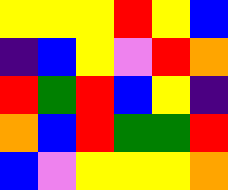[["yellow", "yellow", "yellow", "red", "yellow", "blue"], ["indigo", "blue", "yellow", "violet", "red", "orange"], ["red", "green", "red", "blue", "yellow", "indigo"], ["orange", "blue", "red", "green", "green", "red"], ["blue", "violet", "yellow", "yellow", "yellow", "orange"]]